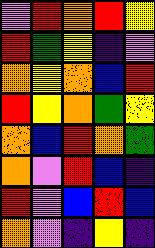[["violet", "red", "orange", "red", "yellow"], ["red", "green", "yellow", "indigo", "violet"], ["orange", "yellow", "orange", "blue", "red"], ["red", "yellow", "orange", "green", "yellow"], ["orange", "blue", "red", "orange", "green"], ["orange", "violet", "red", "blue", "indigo"], ["red", "violet", "blue", "red", "blue"], ["orange", "violet", "indigo", "yellow", "indigo"]]